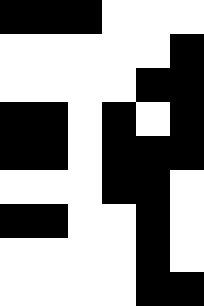[["black", "black", "black", "white", "white", "white"], ["white", "white", "white", "white", "white", "black"], ["white", "white", "white", "white", "black", "black"], ["black", "black", "white", "black", "white", "black"], ["black", "black", "white", "black", "black", "black"], ["white", "white", "white", "black", "black", "white"], ["black", "black", "white", "white", "black", "white"], ["white", "white", "white", "white", "black", "white"], ["white", "white", "white", "white", "black", "black"]]